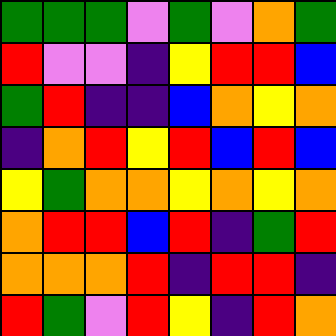[["green", "green", "green", "violet", "green", "violet", "orange", "green"], ["red", "violet", "violet", "indigo", "yellow", "red", "red", "blue"], ["green", "red", "indigo", "indigo", "blue", "orange", "yellow", "orange"], ["indigo", "orange", "red", "yellow", "red", "blue", "red", "blue"], ["yellow", "green", "orange", "orange", "yellow", "orange", "yellow", "orange"], ["orange", "red", "red", "blue", "red", "indigo", "green", "red"], ["orange", "orange", "orange", "red", "indigo", "red", "red", "indigo"], ["red", "green", "violet", "red", "yellow", "indigo", "red", "orange"]]